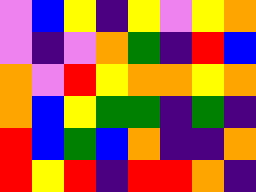[["violet", "blue", "yellow", "indigo", "yellow", "violet", "yellow", "orange"], ["violet", "indigo", "violet", "orange", "green", "indigo", "red", "blue"], ["orange", "violet", "red", "yellow", "orange", "orange", "yellow", "orange"], ["orange", "blue", "yellow", "green", "green", "indigo", "green", "indigo"], ["red", "blue", "green", "blue", "orange", "indigo", "indigo", "orange"], ["red", "yellow", "red", "indigo", "red", "red", "orange", "indigo"]]